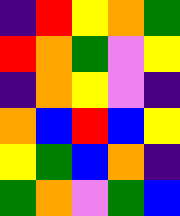[["indigo", "red", "yellow", "orange", "green"], ["red", "orange", "green", "violet", "yellow"], ["indigo", "orange", "yellow", "violet", "indigo"], ["orange", "blue", "red", "blue", "yellow"], ["yellow", "green", "blue", "orange", "indigo"], ["green", "orange", "violet", "green", "blue"]]